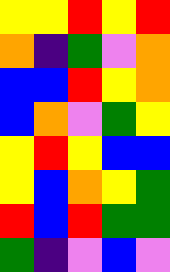[["yellow", "yellow", "red", "yellow", "red"], ["orange", "indigo", "green", "violet", "orange"], ["blue", "blue", "red", "yellow", "orange"], ["blue", "orange", "violet", "green", "yellow"], ["yellow", "red", "yellow", "blue", "blue"], ["yellow", "blue", "orange", "yellow", "green"], ["red", "blue", "red", "green", "green"], ["green", "indigo", "violet", "blue", "violet"]]